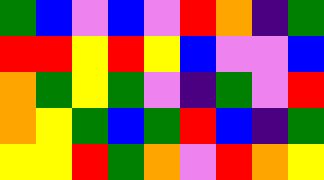[["green", "blue", "violet", "blue", "violet", "red", "orange", "indigo", "green"], ["red", "red", "yellow", "red", "yellow", "blue", "violet", "violet", "blue"], ["orange", "green", "yellow", "green", "violet", "indigo", "green", "violet", "red"], ["orange", "yellow", "green", "blue", "green", "red", "blue", "indigo", "green"], ["yellow", "yellow", "red", "green", "orange", "violet", "red", "orange", "yellow"]]